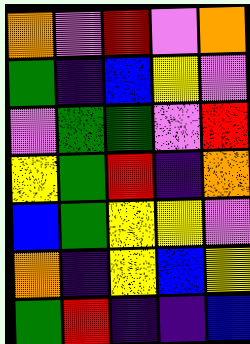[["orange", "violet", "red", "violet", "orange"], ["green", "indigo", "blue", "yellow", "violet"], ["violet", "green", "green", "violet", "red"], ["yellow", "green", "red", "indigo", "orange"], ["blue", "green", "yellow", "yellow", "violet"], ["orange", "indigo", "yellow", "blue", "yellow"], ["green", "red", "indigo", "indigo", "blue"]]